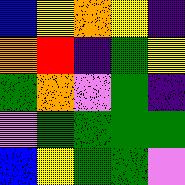[["blue", "yellow", "orange", "yellow", "indigo"], ["orange", "red", "indigo", "green", "yellow"], ["green", "orange", "violet", "green", "indigo"], ["violet", "green", "green", "green", "green"], ["blue", "yellow", "green", "green", "violet"]]